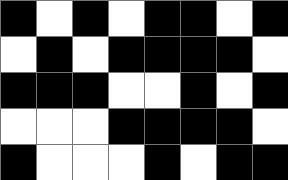[["black", "white", "black", "white", "black", "black", "white", "black"], ["white", "black", "white", "black", "black", "black", "black", "white"], ["black", "black", "black", "white", "white", "black", "white", "black"], ["white", "white", "white", "black", "black", "black", "black", "white"], ["black", "white", "white", "white", "black", "white", "black", "black"]]